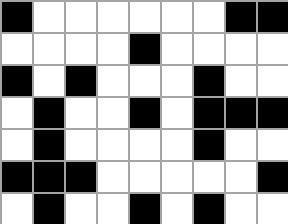[["black", "white", "white", "white", "white", "white", "white", "black", "black"], ["white", "white", "white", "white", "black", "white", "white", "white", "white"], ["black", "white", "black", "white", "white", "white", "black", "white", "white"], ["white", "black", "white", "white", "black", "white", "black", "black", "black"], ["white", "black", "white", "white", "white", "white", "black", "white", "white"], ["black", "black", "black", "white", "white", "white", "white", "white", "black"], ["white", "black", "white", "white", "black", "white", "black", "white", "white"]]